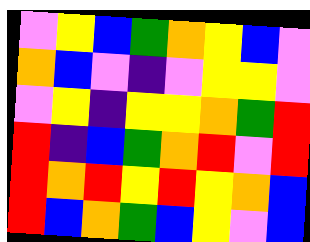[["violet", "yellow", "blue", "green", "orange", "yellow", "blue", "violet"], ["orange", "blue", "violet", "indigo", "violet", "yellow", "yellow", "violet"], ["violet", "yellow", "indigo", "yellow", "yellow", "orange", "green", "red"], ["red", "indigo", "blue", "green", "orange", "red", "violet", "red"], ["red", "orange", "red", "yellow", "red", "yellow", "orange", "blue"], ["red", "blue", "orange", "green", "blue", "yellow", "violet", "blue"]]